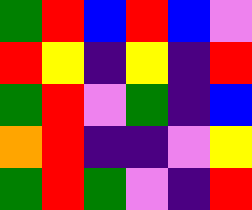[["green", "red", "blue", "red", "blue", "violet"], ["red", "yellow", "indigo", "yellow", "indigo", "red"], ["green", "red", "violet", "green", "indigo", "blue"], ["orange", "red", "indigo", "indigo", "violet", "yellow"], ["green", "red", "green", "violet", "indigo", "red"]]